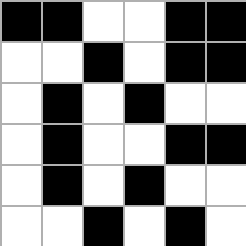[["black", "black", "white", "white", "black", "black"], ["white", "white", "black", "white", "black", "black"], ["white", "black", "white", "black", "white", "white"], ["white", "black", "white", "white", "black", "black"], ["white", "black", "white", "black", "white", "white"], ["white", "white", "black", "white", "black", "white"]]